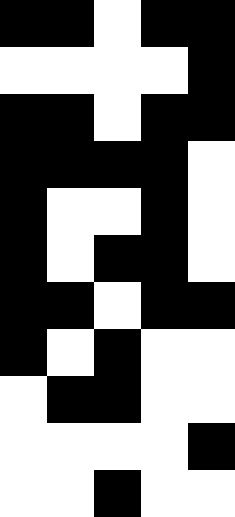[["black", "black", "white", "black", "black"], ["white", "white", "white", "white", "black"], ["black", "black", "white", "black", "black"], ["black", "black", "black", "black", "white"], ["black", "white", "white", "black", "white"], ["black", "white", "black", "black", "white"], ["black", "black", "white", "black", "black"], ["black", "white", "black", "white", "white"], ["white", "black", "black", "white", "white"], ["white", "white", "white", "white", "black"], ["white", "white", "black", "white", "white"]]